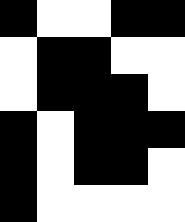[["black", "white", "white", "black", "black"], ["white", "black", "black", "white", "white"], ["white", "black", "black", "black", "white"], ["black", "white", "black", "black", "black"], ["black", "white", "black", "black", "white"], ["black", "white", "white", "white", "white"]]